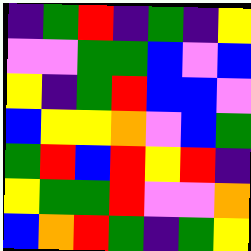[["indigo", "green", "red", "indigo", "green", "indigo", "yellow"], ["violet", "violet", "green", "green", "blue", "violet", "blue"], ["yellow", "indigo", "green", "red", "blue", "blue", "violet"], ["blue", "yellow", "yellow", "orange", "violet", "blue", "green"], ["green", "red", "blue", "red", "yellow", "red", "indigo"], ["yellow", "green", "green", "red", "violet", "violet", "orange"], ["blue", "orange", "red", "green", "indigo", "green", "yellow"]]